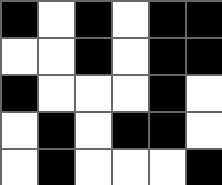[["black", "white", "black", "white", "black", "black"], ["white", "white", "black", "white", "black", "black"], ["black", "white", "white", "white", "black", "white"], ["white", "black", "white", "black", "black", "white"], ["white", "black", "white", "white", "white", "black"]]